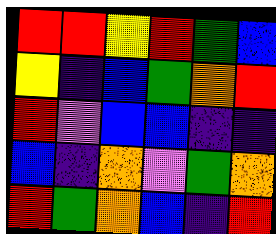[["red", "red", "yellow", "red", "green", "blue"], ["yellow", "indigo", "blue", "green", "orange", "red"], ["red", "violet", "blue", "blue", "indigo", "indigo"], ["blue", "indigo", "orange", "violet", "green", "orange"], ["red", "green", "orange", "blue", "indigo", "red"]]